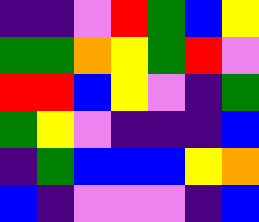[["indigo", "indigo", "violet", "red", "green", "blue", "yellow"], ["green", "green", "orange", "yellow", "green", "red", "violet"], ["red", "red", "blue", "yellow", "violet", "indigo", "green"], ["green", "yellow", "violet", "indigo", "indigo", "indigo", "blue"], ["indigo", "green", "blue", "blue", "blue", "yellow", "orange"], ["blue", "indigo", "violet", "violet", "violet", "indigo", "blue"]]